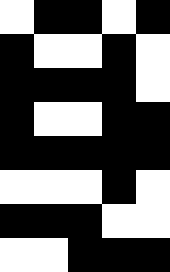[["white", "black", "black", "white", "black"], ["black", "white", "white", "black", "white"], ["black", "black", "black", "black", "white"], ["black", "white", "white", "black", "black"], ["black", "black", "black", "black", "black"], ["white", "white", "white", "black", "white"], ["black", "black", "black", "white", "white"], ["white", "white", "black", "black", "black"]]